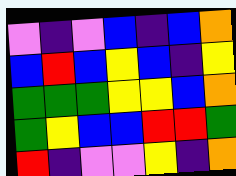[["violet", "indigo", "violet", "blue", "indigo", "blue", "orange"], ["blue", "red", "blue", "yellow", "blue", "indigo", "yellow"], ["green", "green", "green", "yellow", "yellow", "blue", "orange"], ["green", "yellow", "blue", "blue", "red", "red", "green"], ["red", "indigo", "violet", "violet", "yellow", "indigo", "orange"]]